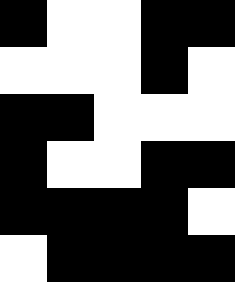[["black", "white", "white", "black", "black"], ["white", "white", "white", "black", "white"], ["black", "black", "white", "white", "white"], ["black", "white", "white", "black", "black"], ["black", "black", "black", "black", "white"], ["white", "black", "black", "black", "black"]]